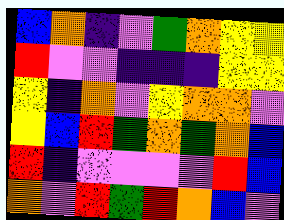[["blue", "orange", "indigo", "violet", "green", "orange", "yellow", "yellow"], ["red", "violet", "violet", "indigo", "indigo", "indigo", "yellow", "yellow"], ["yellow", "indigo", "orange", "violet", "yellow", "orange", "orange", "violet"], ["yellow", "blue", "red", "green", "orange", "green", "orange", "blue"], ["red", "indigo", "violet", "violet", "violet", "violet", "red", "blue"], ["orange", "violet", "red", "green", "red", "orange", "blue", "violet"]]